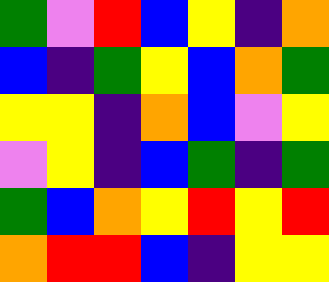[["green", "violet", "red", "blue", "yellow", "indigo", "orange"], ["blue", "indigo", "green", "yellow", "blue", "orange", "green"], ["yellow", "yellow", "indigo", "orange", "blue", "violet", "yellow"], ["violet", "yellow", "indigo", "blue", "green", "indigo", "green"], ["green", "blue", "orange", "yellow", "red", "yellow", "red"], ["orange", "red", "red", "blue", "indigo", "yellow", "yellow"]]